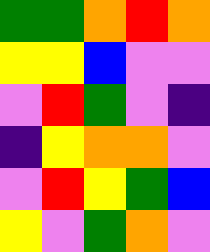[["green", "green", "orange", "red", "orange"], ["yellow", "yellow", "blue", "violet", "violet"], ["violet", "red", "green", "violet", "indigo"], ["indigo", "yellow", "orange", "orange", "violet"], ["violet", "red", "yellow", "green", "blue"], ["yellow", "violet", "green", "orange", "violet"]]